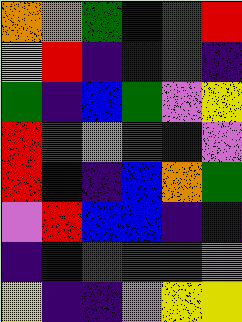[["orange", "orange", "green", "blue", "green", "red"], ["yellow", "red", "indigo", "indigo", "green", "indigo"], ["green", "indigo", "blue", "green", "violet", "yellow"], ["red", "red", "orange", "red", "indigo", "violet"], ["red", "blue", "indigo", "blue", "orange", "green"], ["violet", "red", "blue", "blue", "indigo", "indigo"], ["indigo", "indigo", "green", "red", "red", "violet"], ["yellow", "indigo", "indigo", "violet", "yellow", "yellow"]]